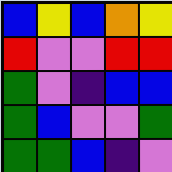[["blue", "yellow", "blue", "orange", "yellow"], ["red", "violet", "violet", "red", "red"], ["green", "violet", "indigo", "blue", "blue"], ["green", "blue", "violet", "violet", "green"], ["green", "green", "blue", "indigo", "violet"]]